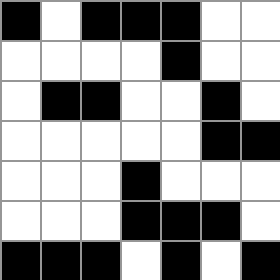[["black", "white", "black", "black", "black", "white", "white"], ["white", "white", "white", "white", "black", "white", "white"], ["white", "black", "black", "white", "white", "black", "white"], ["white", "white", "white", "white", "white", "black", "black"], ["white", "white", "white", "black", "white", "white", "white"], ["white", "white", "white", "black", "black", "black", "white"], ["black", "black", "black", "white", "black", "white", "black"]]